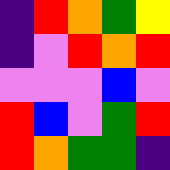[["indigo", "red", "orange", "green", "yellow"], ["indigo", "violet", "red", "orange", "red"], ["violet", "violet", "violet", "blue", "violet"], ["red", "blue", "violet", "green", "red"], ["red", "orange", "green", "green", "indigo"]]